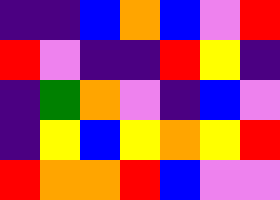[["indigo", "indigo", "blue", "orange", "blue", "violet", "red"], ["red", "violet", "indigo", "indigo", "red", "yellow", "indigo"], ["indigo", "green", "orange", "violet", "indigo", "blue", "violet"], ["indigo", "yellow", "blue", "yellow", "orange", "yellow", "red"], ["red", "orange", "orange", "red", "blue", "violet", "violet"]]